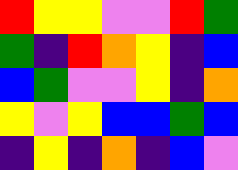[["red", "yellow", "yellow", "violet", "violet", "red", "green"], ["green", "indigo", "red", "orange", "yellow", "indigo", "blue"], ["blue", "green", "violet", "violet", "yellow", "indigo", "orange"], ["yellow", "violet", "yellow", "blue", "blue", "green", "blue"], ["indigo", "yellow", "indigo", "orange", "indigo", "blue", "violet"]]